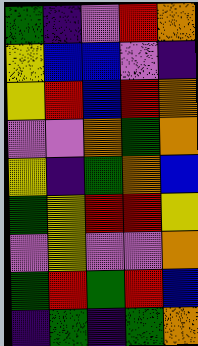[["green", "indigo", "violet", "red", "orange"], ["yellow", "blue", "blue", "violet", "indigo"], ["yellow", "red", "blue", "red", "orange"], ["violet", "violet", "orange", "green", "orange"], ["yellow", "indigo", "green", "orange", "blue"], ["green", "yellow", "red", "red", "yellow"], ["violet", "yellow", "violet", "violet", "orange"], ["green", "red", "green", "red", "blue"], ["indigo", "green", "indigo", "green", "orange"]]